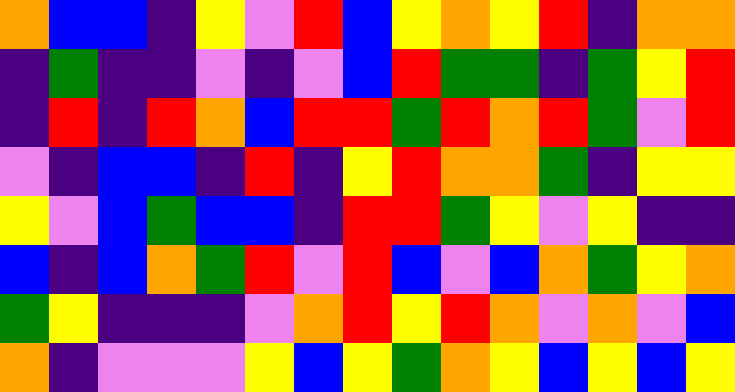[["orange", "blue", "blue", "indigo", "yellow", "violet", "red", "blue", "yellow", "orange", "yellow", "red", "indigo", "orange", "orange"], ["indigo", "green", "indigo", "indigo", "violet", "indigo", "violet", "blue", "red", "green", "green", "indigo", "green", "yellow", "red"], ["indigo", "red", "indigo", "red", "orange", "blue", "red", "red", "green", "red", "orange", "red", "green", "violet", "red"], ["violet", "indigo", "blue", "blue", "indigo", "red", "indigo", "yellow", "red", "orange", "orange", "green", "indigo", "yellow", "yellow"], ["yellow", "violet", "blue", "green", "blue", "blue", "indigo", "red", "red", "green", "yellow", "violet", "yellow", "indigo", "indigo"], ["blue", "indigo", "blue", "orange", "green", "red", "violet", "red", "blue", "violet", "blue", "orange", "green", "yellow", "orange"], ["green", "yellow", "indigo", "indigo", "indigo", "violet", "orange", "red", "yellow", "red", "orange", "violet", "orange", "violet", "blue"], ["orange", "indigo", "violet", "violet", "violet", "yellow", "blue", "yellow", "green", "orange", "yellow", "blue", "yellow", "blue", "yellow"]]